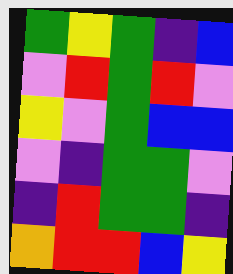[["green", "yellow", "green", "indigo", "blue"], ["violet", "red", "green", "red", "violet"], ["yellow", "violet", "green", "blue", "blue"], ["violet", "indigo", "green", "green", "violet"], ["indigo", "red", "green", "green", "indigo"], ["orange", "red", "red", "blue", "yellow"]]